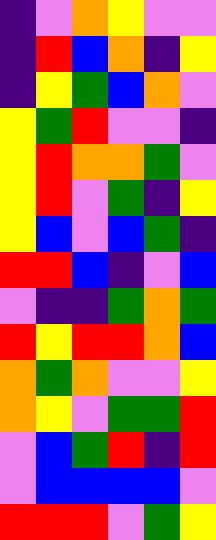[["indigo", "violet", "orange", "yellow", "violet", "violet"], ["indigo", "red", "blue", "orange", "indigo", "yellow"], ["indigo", "yellow", "green", "blue", "orange", "violet"], ["yellow", "green", "red", "violet", "violet", "indigo"], ["yellow", "red", "orange", "orange", "green", "violet"], ["yellow", "red", "violet", "green", "indigo", "yellow"], ["yellow", "blue", "violet", "blue", "green", "indigo"], ["red", "red", "blue", "indigo", "violet", "blue"], ["violet", "indigo", "indigo", "green", "orange", "green"], ["red", "yellow", "red", "red", "orange", "blue"], ["orange", "green", "orange", "violet", "violet", "yellow"], ["orange", "yellow", "violet", "green", "green", "red"], ["violet", "blue", "green", "red", "indigo", "red"], ["violet", "blue", "blue", "blue", "blue", "violet"], ["red", "red", "red", "violet", "green", "yellow"]]